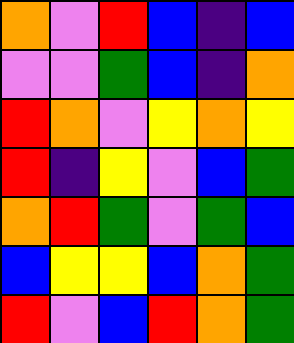[["orange", "violet", "red", "blue", "indigo", "blue"], ["violet", "violet", "green", "blue", "indigo", "orange"], ["red", "orange", "violet", "yellow", "orange", "yellow"], ["red", "indigo", "yellow", "violet", "blue", "green"], ["orange", "red", "green", "violet", "green", "blue"], ["blue", "yellow", "yellow", "blue", "orange", "green"], ["red", "violet", "blue", "red", "orange", "green"]]